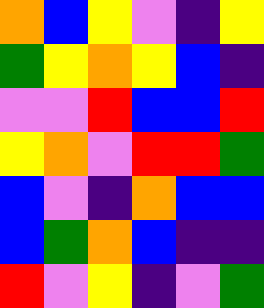[["orange", "blue", "yellow", "violet", "indigo", "yellow"], ["green", "yellow", "orange", "yellow", "blue", "indigo"], ["violet", "violet", "red", "blue", "blue", "red"], ["yellow", "orange", "violet", "red", "red", "green"], ["blue", "violet", "indigo", "orange", "blue", "blue"], ["blue", "green", "orange", "blue", "indigo", "indigo"], ["red", "violet", "yellow", "indigo", "violet", "green"]]